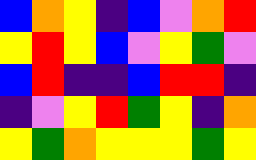[["blue", "orange", "yellow", "indigo", "blue", "violet", "orange", "red"], ["yellow", "red", "yellow", "blue", "violet", "yellow", "green", "violet"], ["blue", "red", "indigo", "indigo", "blue", "red", "red", "indigo"], ["indigo", "violet", "yellow", "red", "green", "yellow", "indigo", "orange"], ["yellow", "green", "orange", "yellow", "yellow", "yellow", "green", "yellow"]]